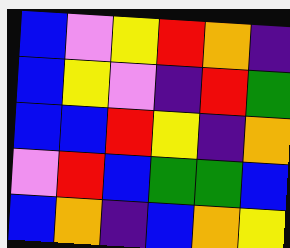[["blue", "violet", "yellow", "red", "orange", "indigo"], ["blue", "yellow", "violet", "indigo", "red", "green"], ["blue", "blue", "red", "yellow", "indigo", "orange"], ["violet", "red", "blue", "green", "green", "blue"], ["blue", "orange", "indigo", "blue", "orange", "yellow"]]